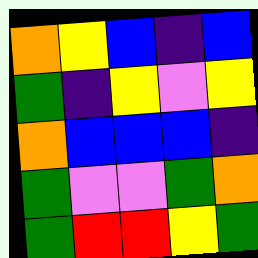[["orange", "yellow", "blue", "indigo", "blue"], ["green", "indigo", "yellow", "violet", "yellow"], ["orange", "blue", "blue", "blue", "indigo"], ["green", "violet", "violet", "green", "orange"], ["green", "red", "red", "yellow", "green"]]